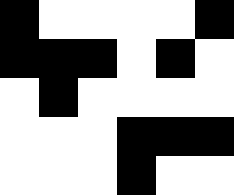[["black", "white", "white", "white", "white", "black"], ["black", "black", "black", "white", "black", "white"], ["white", "black", "white", "white", "white", "white"], ["white", "white", "white", "black", "black", "black"], ["white", "white", "white", "black", "white", "white"]]